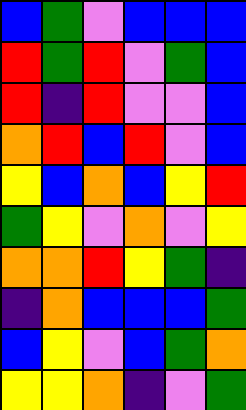[["blue", "green", "violet", "blue", "blue", "blue"], ["red", "green", "red", "violet", "green", "blue"], ["red", "indigo", "red", "violet", "violet", "blue"], ["orange", "red", "blue", "red", "violet", "blue"], ["yellow", "blue", "orange", "blue", "yellow", "red"], ["green", "yellow", "violet", "orange", "violet", "yellow"], ["orange", "orange", "red", "yellow", "green", "indigo"], ["indigo", "orange", "blue", "blue", "blue", "green"], ["blue", "yellow", "violet", "blue", "green", "orange"], ["yellow", "yellow", "orange", "indigo", "violet", "green"]]